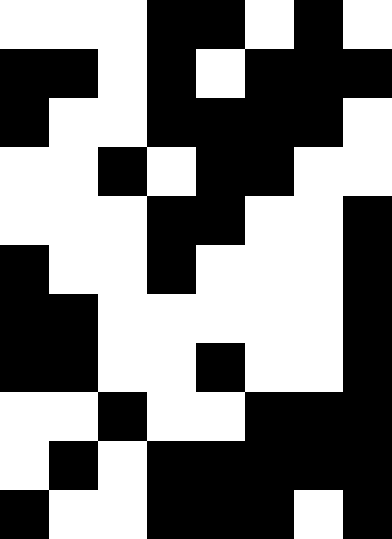[["white", "white", "white", "black", "black", "white", "black", "white"], ["black", "black", "white", "black", "white", "black", "black", "black"], ["black", "white", "white", "black", "black", "black", "black", "white"], ["white", "white", "black", "white", "black", "black", "white", "white"], ["white", "white", "white", "black", "black", "white", "white", "black"], ["black", "white", "white", "black", "white", "white", "white", "black"], ["black", "black", "white", "white", "white", "white", "white", "black"], ["black", "black", "white", "white", "black", "white", "white", "black"], ["white", "white", "black", "white", "white", "black", "black", "black"], ["white", "black", "white", "black", "black", "black", "black", "black"], ["black", "white", "white", "black", "black", "black", "white", "black"]]